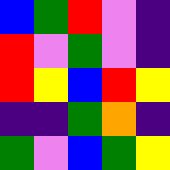[["blue", "green", "red", "violet", "indigo"], ["red", "violet", "green", "violet", "indigo"], ["red", "yellow", "blue", "red", "yellow"], ["indigo", "indigo", "green", "orange", "indigo"], ["green", "violet", "blue", "green", "yellow"]]